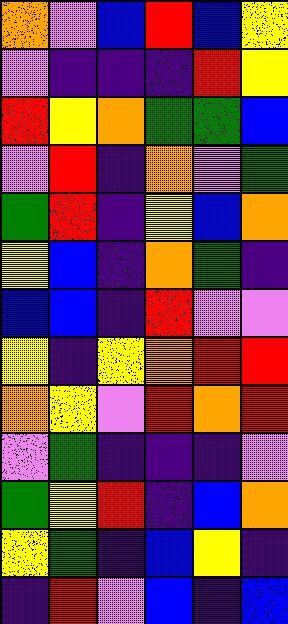[["orange", "violet", "blue", "red", "blue", "yellow"], ["violet", "indigo", "indigo", "indigo", "red", "yellow"], ["red", "yellow", "orange", "green", "green", "blue"], ["violet", "red", "indigo", "orange", "violet", "green"], ["green", "red", "indigo", "yellow", "blue", "orange"], ["yellow", "blue", "indigo", "orange", "green", "indigo"], ["blue", "blue", "indigo", "red", "violet", "violet"], ["yellow", "indigo", "yellow", "orange", "red", "red"], ["orange", "yellow", "violet", "red", "orange", "red"], ["violet", "green", "indigo", "indigo", "indigo", "violet"], ["green", "yellow", "red", "indigo", "blue", "orange"], ["yellow", "green", "indigo", "blue", "yellow", "indigo"], ["indigo", "red", "violet", "blue", "indigo", "blue"]]